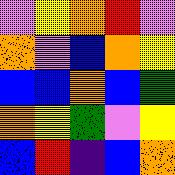[["violet", "yellow", "orange", "red", "violet"], ["orange", "violet", "blue", "orange", "yellow"], ["blue", "blue", "orange", "blue", "green"], ["orange", "yellow", "green", "violet", "yellow"], ["blue", "red", "indigo", "blue", "orange"]]